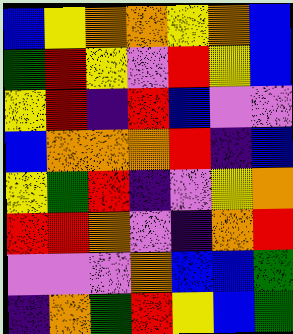[["blue", "yellow", "orange", "orange", "yellow", "orange", "blue"], ["green", "red", "yellow", "violet", "red", "yellow", "blue"], ["yellow", "red", "indigo", "red", "blue", "violet", "violet"], ["blue", "orange", "orange", "orange", "red", "indigo", "blue"], ["yellow", "green", "red", "indigo", "violet", "yellow", "orange"], ["red", "red", "orange", "violet", "indigo", "orange", "red"], ["violet", "violet", "violet", "orange", "blue", "blue", "green"], ["indigo", "orange", "green", "red", "yellow", "blue", "green"]]